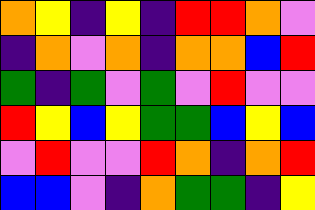[["orange", "yellow", "indigo", "yellow", "indigo", "red", "red", "orange", "violet"], ["indigo", "orange", "violet", "orange", "indigo", "orange", "orange", "blue", "red"], ["green", "indigo", "green", "violet", "green", "violet", "red", "violet", "violet"], ["red", "yellow", "blue", "yellow", "green", "green", "blue", "yellow", "blue"], ["violet", "red", "violet", "violet", "red", "orange", "indigo", "orange", "red"], ["blue", "blue", "violet", "indigo", "orange", "green", "green", "indigo", "yellow"]]